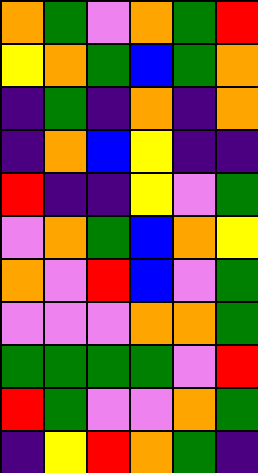[["orange", "green", "violet", "orange", "green", "red"], ["yellow", "orange", "green", "blue", "green", "orange"], ["indigo", "green", "indigo", "orange", "indigo", "orange"], ["indigo", "orange", "blue", "yellow", "indigo", "indigo"], ["red", "indigo", "indigo", "yellow", "violet", "green"], ["violet", "orange", "green", "blue", "orange", "yellow"], ["orange", "violet", "red", "blue", "violet", "green"], ["violet", "violet", "violet", "orange", "orange", "green"], ["green", "green", "green", "green", "violet", "red"], ["red", "green", "violet", "violet", "orange", "green"], ["indigo", "yellow", "red", "orange", "green", "indigo"]]